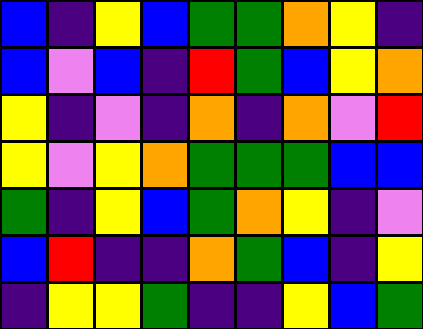[["blue", "indigo", "yellow", "blue", "green", "green", "orange", "yellow", "indigo"], ["blue", "violet", "blue", "indigo", "red", "green", "blue", "yellow", "orange"], ["yellow", "indigo", "violet", "indigo", "orange", "indigo", "orange", "violet", "red"], ["yellow", "violet", "yellow", "orange", "green", "green", "green", "blue", "blue"], ["green", "indigo", "yellow", "blue", "green", "orange", "yellow", "indigo", "violet"], ["blue", "red", "indigo", "indigo", "orange", "green", "blue", "indigo", "yellow"], ["indigo", "yellow", "yellow", "green", "indigo", "indigo", "yellow", "blue", "green"]]